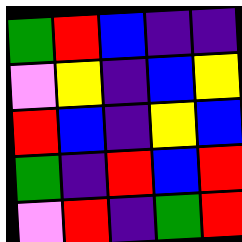[["green", "red", "blue", "indigo", "indigo"], ["violet", "yellow", "indigo", "blue", "yellow"], ["red", "blue", "indigo", "yellow", "blue"], ["green", "indigo", "red", "blue", "red"], ["violet", "red", "indigo", "green", "red"]]